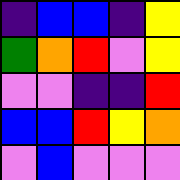[["indigo", "blue", "blue", "indigo", "yellow"], ["green", "orange", "red", "violet", "yellow"], ["violet", "violet", "indigo", "indigo", "red"], ["blue", "blue", "red", "yellow", "orange"], ["violet", "blue", "violet", "violet", "violet"]]